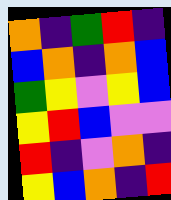[["orange", "indigo", "green", "red", "indigo"], ["blue", "orange", "indigo", "orange", "blue"], ["green", "yellow", "violet", "yellow", "blue"], ["yellow", "red", "blue", "violet", "violet"], ["red", "indigo", "violet", "orange", "indigo"], ["yellow", "blue", "orange", "indigo", "red"]]